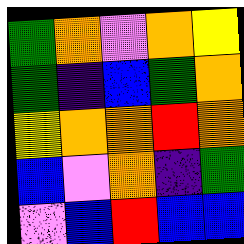[["green", "orange", "violet", "orange", "yellow"], ["green", "indigo", "blue", "green", "orange"], ["yellow", "orange", "orange", "red", "orange"], ["blue", "violet", "orange", "indigo", "green"], ["violet", "blue", "red", "blue", "blue"]]